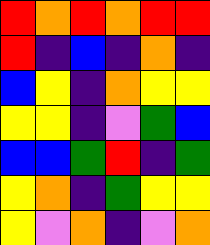[["red", "orange", "red", "orange", "red", "red"], ["red", "indigo", "blue", "indigo", "orange", "indigo"], ["blue", "yellow", "indigo", "orange", "yellow", "yellow"], ["yellow", "yellow", "indigo", "violet", "green", "blue"], ["blue", "blue", "green", "red", "indigo", "green"], ["yellow", "orange", "indigo", "green", "yellow", "yellow"], ["yellow", "violet", "orange", "indigo", "violet", "orange"]]